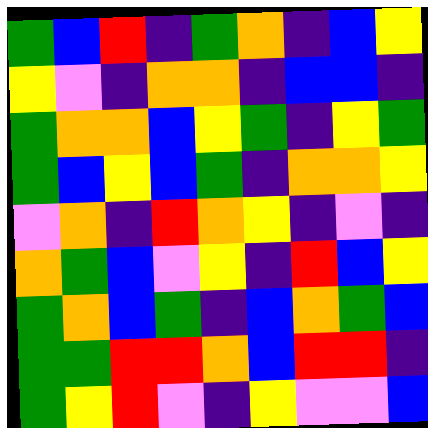[["green", "blue", "red", "indigo", "green", "orange", "indigo", "blue", "yellow"], ["yellow", "violet", "indigo", "orange", "orange", "indigo", "blue", "blue", "indigo"], ["green", "orange", "orange", "blue", "yellow", "green", "indigo", "yellow", "green"], ["green", "blue", "yellow", "blue", "green", "indigo", "orange", "orange", "yellow"], ["violet", "orange", "indigo", "red", "orange", "yellow", "indigo", "violet", "indigo"], ["orange", "green", "blue", "violet", "yellow", "indigo", "red", "blue", "yellow"], ["green", "orange", "blue", "green", "indigo", "blue", "orange", "green", "blue"], ["green", "green", "red", "red", "orange", "blue", "red", "red", "indigo"], ["green", "yellow", "red", "violet", "indigo", "yellow", "violet", "violet", "blue"]]